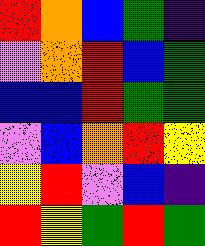[["red", "orange", "blue", "green", "indigo"], ["violet", "orange", "red", "blue", "green"], ["blue", "blue", "red", "green", "green"], ["violet", "blue", "orange", "red", "yellow"], ["yellow", "red", "violet", "blue", "indigo"], ["red", "yellow", "green", "red", "green"]]